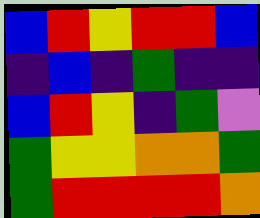[["blue", "red", "yellow", "red", "red", "blue"], ["indigo", "blue", "indigo", "green", "indigo", "indigo"], ["blue", "red", "yellow", "indigo", "green", "violet"], ["green", "yellow", "yellow", "orange", "orange", "green"], ["green", "red", "red", "red", "red", "orange"]]